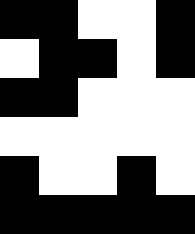[["black", "black", "white", "white", "black"], ["white", "black", "black", "white", "black"], ["black", "black", "white", "white", "white"], ["white", "white", "white", "white", "white"], ["black", "white", "white", "black", "white"], ["black", "black", "black", "black", "black"]]